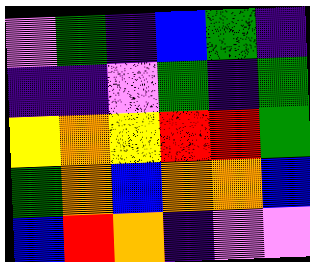[["violet", "green", "indigo", "blue", "green", "indigo"], ["indigo", "indigo", "violet", "green", "indigo", "green"], ["yellow", "orange", "yellow", "red", "red", "green"], ["green", "orange", "blue", "orange", "orange", "blue"], ["blue", "red", "orange", "indigo", "violet", "violet"]]